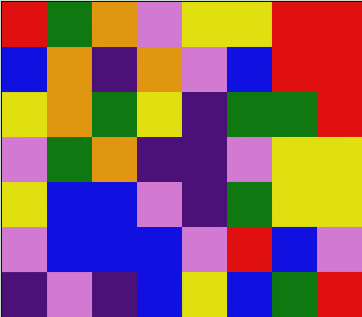[["red", "green", "orange", "violet", "yellow", "yellow", "red", "red"], ["blue", "orange", "indigo", "orange", "violet", "blue", "red", "red"], ["yellow", "orange", "green", "yellow", "indigo", "green", "green", "red"], ["violet", "green", "orange", "indigo", "indigo", "violet", "yellow", "yellow"], ["yellow", "blue", "blue", "violet", "indigo", "green", "yellow", "yellow"], ["violet", "blue", "blue", "blue", "violet", "red", "blue", "violet"], ["indigo", "violet", "indigo", "blue", "yellow", "blue", "green", "red"]]